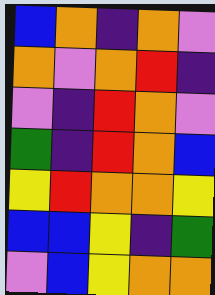[["blue", "orange", "indigo", "orange", "violet"], ["orange", "violet", "orange", "red", "indigo"], ["violet", "indigo", "red", "orange", "violet"], ["green", "indigo", "red", "orange", "blue"], ["yellow", "red", "orange", "orange", "yellow"], ["blue", "blue", "yellow", "indigo", "green"], ["violet", "blue", "yellow", "orange", "orange"]]